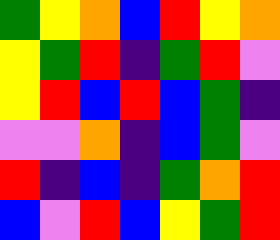[["green", "yellow", "orange", "blue", "red", "yellow", "orange"], ["yellow", "green", "red", "indigo", "green", "red", "violet"], ["yellow", "red", "blue", "red", "blue", "green", "indigo"], ["violet", "violet", "orange", "indigo", "blue", "green", "violet"], ["red", "indigo", "blue", "indigo", "green", "orange", "red"], ["blue", "violet", "red", "blue", "yellow", "green", "red"]]